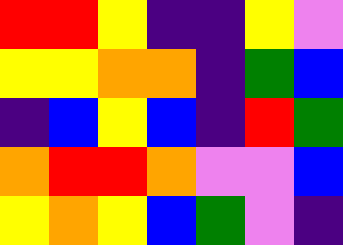[["red", "red", "yellow", "indigo", "indigo", "yellow", "violet"], ["yellow", "yellow", "orange", "orange", "indigo", "green", "blue"], ["indigo", "blue", "yellow", "blue", "indigo", "red", "green"], ["orange", "red", "red", "orange", "violet", "violet", "blue"], ["yellow", "orange", "yellow", "blue", "green", "violet", "indigo"]]